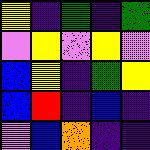[["yellow", "indigo", "green", "indigo", "green"], ["violet", "yellow", "violet", "yellow", "violet"], ["blue", "yellow", "indigo", "green", "yellow"], ["blue", "red", "indigo", "blue", "indigo"], ["violet", "blue", "orange", "indigo", "indigo"]]